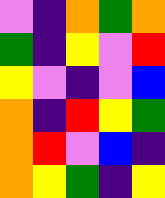[["violet", "indigo", "orange", "green", "orange"], ["green", "indigo", "yellow", "violet", "red"], ["yellow", "violet", "indigo", "violet", "blue"], ["orange", "indigo", "red", "yellow", "green"], ["orange", "red", "violet", "blue", "indigo"], ["orange", "yellow", "green", "indigo", "yellow"]]